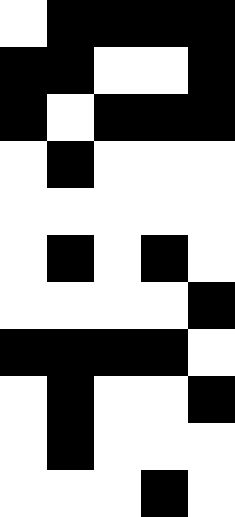[["white", "black", "black", "black", "black"], ["black", "black", "white", "white", "black"], ["black", "white", "black", "black", "black"], ["white", "black", "white", "white", "white"], ["white", "white", "white", "white", "white"], ["white", "black", "white", "black", "white"], ["white", "white", "white", "white", "black"], ["black", "black", "black", "black", "white"], ["white", "black", "white", "white", "black"], ["white", "black", "white", "white", "white"], ["white", "white", "white", "black", "white"]]